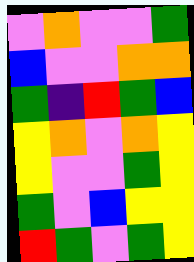[["violet", "orange", "violet", "violet", "green"], ["blue", "violet", "violet", "orange", "orange"], ["green", "indigo", "red", "green", "blue"], ["yellow", "orange", "violet", "orange", "yellow"], ["yellow", "violet", "violet", "green", "yellow"], ["green", "violet", "blue", "yellow", "yellow"], ["red", "green", "violet", "green", "yellow"]]